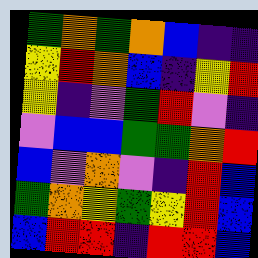[["green", "orange", "green", "orange", "blue", "indigo", "indigo"], ["yellow", "red", "orange", "blue", "indigo", "yellow", "red"], ["yellow", "indigo", "violet", "green", "red", "violet", "indigo"], ["violet", "blue", "blue", "green", "green", "orange", "red"], ["blue", "violet", "orange", "violet", "indigo", "red", "blue"], ["green", "orange", "yellow", "green", "yellow", "red", "blue"], ["blue", "red", "red", "indigo", "red", "red", "blue"]]